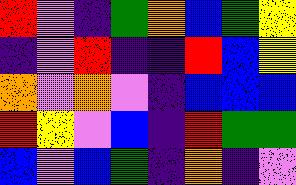[["red", "violet", "indigo", "green", "orange", "blue", "green", "yellow"], ["indigo", "violet", "red", "indigo", "indigo", "red", "blue", "yellow"], ["orange", "violet", "orange", "violet", "indigo", "blue", "blue", "blue"], ["red", "yellow", "violet", "blue", "indigo", "red", "green", "green"], ["blue", "violet", "blue", "green", "indigo", "orange", "indigo", "violet"]]